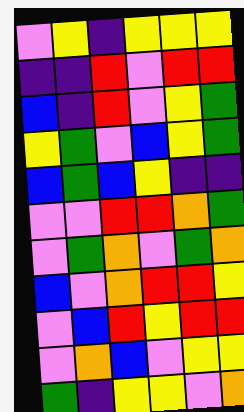[["violet", "yellow", "indigo", "yellow", "yellow", "yellow"], ["indigo", "indigo", "red", "violet", "red", "red"], ["blue", "indigo", "red", "violet", "yellow", "green"], ["yellow", "green", "violet", "blue", "yellow", "green"], ["blue", "green", "blue", "yellow", "indigo", "indigo"], ["violet", "violet", "red", "red", "orange", "green"], ["violet", "green", "orange", "violet", "green", "orange"], ["blue", "violet", "orange", "red", "red", "yellow"], ["violet", "blue", "red", "yellow", "red", "red"], ["violet", "orange", "blue", "violet", "yellow", "yellow"], ["green", "indigo", "yellow", "yellow", "violet", "orange"]]